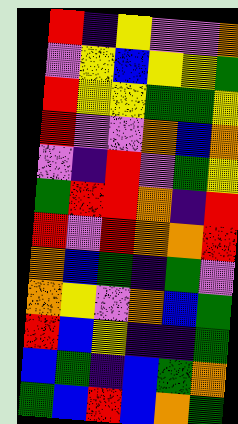[["red", "indigo", "yellow", "violet", "violet", "orange"], ["violet", "yellow", "blue", "yellow", "yellow", "green"], ["red", "yellow", "yellow", "green", "green", "yellow"], ["red", "violet", "violet", "orange", "blue", "orange"], ["violet", "indigo", "red", "violet", "green", "yellow"], ["green", "red", "red", "orange", "indigo", "red"], ["red", "violet", "red", "orange", "orange", "red"], ["orange", "blue", "green", "indigo", "green", "violet"], ["orange", "yellow", "violet", "orange", "blue", "green"], ["red", "blue", "yellow", "indigo", "indigo", "green"], ["blue", "green", "indigo", "blue", "green", "orange"], ["green", "blue", "red", "blue", "orange", "green"]]